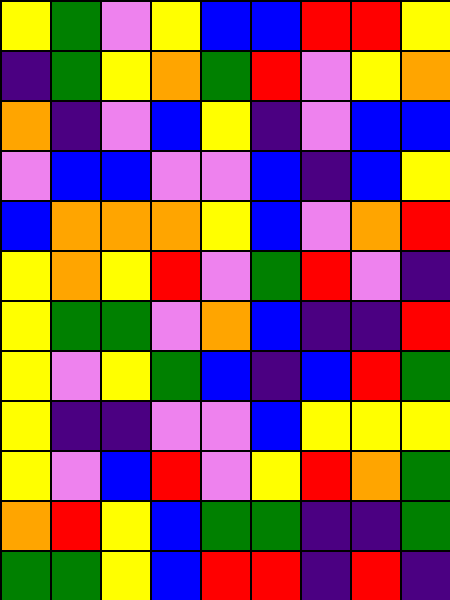[["yellow", "green", "violet", "yellow", "blue", "blue", "red", "red", "yellow"], ["indigo", "green", "yellow", "orange", "green", "red", "violet", "yellow", "orange"], ["orange", "indigo", "violet", "blue", "yellow", "indigo", "violet", "blue", "blue"], ["violet", "blue", "blue", "violet", "violet", "blue", "indigo", "blue", "yellow"], ["blue", "orange", "orange", "orange", "yellow", "blue", "violet", "orange", "red"], ["yellow", "orange", "yellow", "red", "violet", "green", "red", "violet", "indigo"], ["yellow", "green", "green", "violet", "orange", "blue", "indigo", "indigo", "red"], ["yellow", "violet", "yellow", "green", "blue", "indigo", "blue", "red", "green"], ["yellow", "indigo", "indigo", "violet", "violet", "blue", "yellow", "yellow", "yellow"], ["yellow", "violet", "blue", "red", "violet", "yellow", "red", "orange", "green"], ["orange", "red", "yellow", "blue", "green", "green", "indigo", "indigo", "green"], ["green", "green", "yellow", "blue", "red", "red", "indigo", "red", "indigo"]]